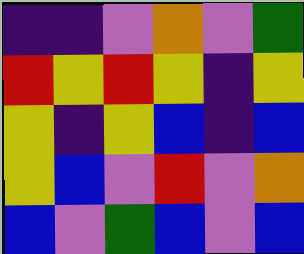[["indigo", "indigo", "violet", "orange", "violet", "green"], ["red", "yellow", "red", "yellow", "indigo", "yellow"], ["yellow", "indigo", "yellow", "blue", "indigo", "blue"], ["yellow", "blue", "violet", "red", "violet", "orange"], ["blue", "violet", "green", "blue", "violet", "blue"]]